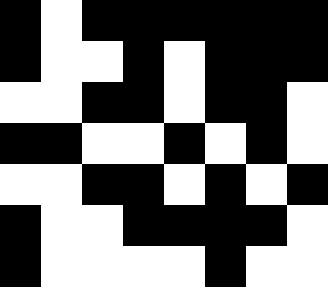[["black", "white", "black", "black", "black", "black", "black", "black"], ["black", "white", "white", "black", "white", "black", "black", "black"], ["white", "white", "black", "black", "white", "black", "black", "white"], ["black", "black", "white", "white", "black", "white", "black", "white"], ["white", "white", "black", "black", "white", "black", "white", "black"], ["black", "white", "white", "black", "black", "black", "black", "white"], ["black", "white", "white", "white", "white", "black", "white", "white"]]